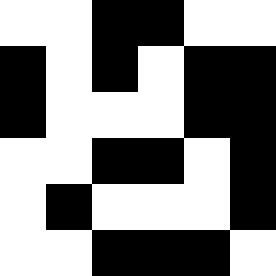[["white", "white", "black", "black", "white", "white"], ["black", "white", "black", "white", "black", "black"], ["black", "white", "white", "white", "black", "black"], ["white", "white", "black", "black", "white", "black"], ["white", "black", "white", "white", "white", "black"], ["white", "white", "black", "black", "black", "white"]]